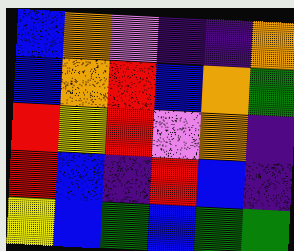[["blue", "orange", "violet", "indigo", "indigo", "orange"], ["blue", "orange", "red", "blue", "orange", "green"], ["red", "yellow", "red", "violet", "orange", "indigo"], ["red", "blue", "indigo", "red", "blue", "indigo"], ["yellow", "blue", "green", "blue", "green", "green"]]